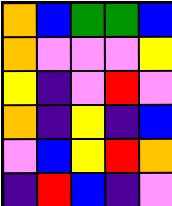[["orange", "blue", "green", "green", "blue"], ["orange", "violet", "violet", "violet", "yellow"], ["yellow", "indigo", "violet", "red", "violet"], ["orange", "indigo", "yellow", "indigo", "blue"], ["violet", "blue", "yellow", "red", "orange"], ["indigo", "red", "blue", "indigo", "violet"]]